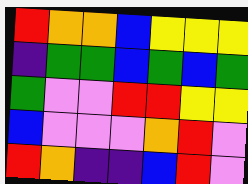[["red", "orange", "orange", "blue", "yellow", "yellow", "yellow"], ["indigo", "green", "green", "blue", "green", "blue", "green"], ["green", "violet", "violet", "red", "red", "yellow", "yellow"], ["blue", "violet", "violet", "violet", "orange", "red", "violet"], ["red", "orange", "indigo", "indigo", "blue", "red", "violet"]]